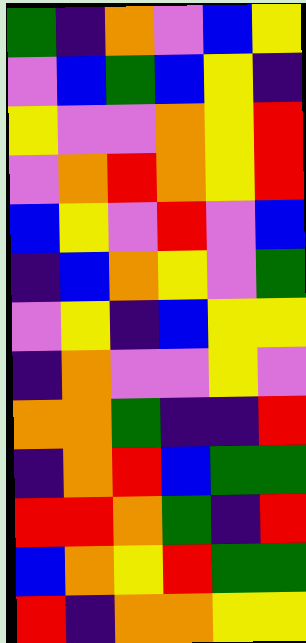[["green", "indigo", "orange", "violet", "blue", "yellow"], ["violet", "blue", "green", "blue", "yellow", "indigo"], ["yellow", "violet", "violet", "orange", "yellow", "red"], ["violet", "orange", "red", "orange", "yellow", "red"], ["blue", "yellow", "violet", "red", "violet", "blue"], ["indigo", "blue", "orange", "yellow", "violet", "green"], ["violet", "yellow", "indigo", "blue", "yellow", "yellow"], ["indigo", "orange", "violet", "violet", "yellow", "violet"], ["orange", "orange", "green", "indigo", "indigo", "red"], ["indigo", "orange", "red", "blue", "green", "green"], ["red", "red", "orange", "green", "indigo", "red"], ["blue", "orange", "yellow", "red", "green", "green"], ["red", "indigo", "orange", "orange", "yellow", "yellow"]]